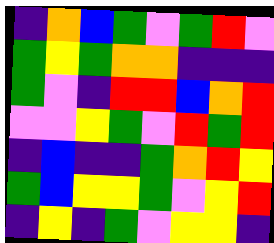[["indigo", "orange", "blue", "green", "violet", "green", "red", "violet"], ["green", "yellow", "green", "orange", "orange", "indigo", "indigo", "indigo"], ["green", "violet", "indigo", "red", "red", "blue", "orange", "red"], ["violet", "violet", "yellow", "green", "violet", "red", "green", "red"], ["indigo", "blue", "indigo", "indigo", "green", "orange", "red", "yellow"], ["green", "blue", "yellow", "yellow", "green", "violet", "yellow", "red"], ["indigo", "yellow", "indigo", "green", "violet", "yellow", "yellow", "indigo"]]